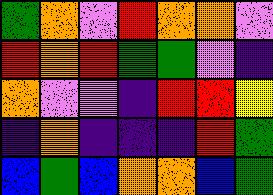[["green", "orange", "violet", "red", "orange", "orange", "violet"], ["red", "orange", "red", "green", "green", "violet", "indigo"], ["orange", "violet", "violet", "indigo", "red", "red", "yellow"], ["indigo", "orange", "indigo", "indigo", "indigo", "red", "green"], ["blue", "green", "blue", "orange", "orange", "blue", "green"]]